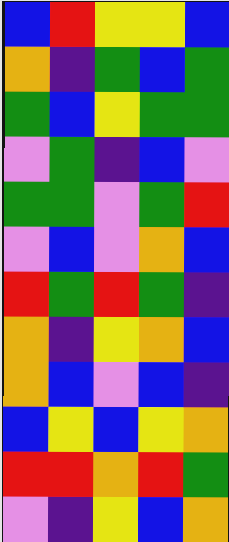[["blue", "red", "yellow", "yellow", "blue"], ["orange", "indigo", "green", "blue", "green"], ["green", "blue", "yellow", "green", "green"], ["violet", "green", "indigo", "blue", "violet"], ["green", "green", "violet", "green", "red"], ["violet", "blue", "violet", "orange", "blue"], ["red", "green", "red", "green", "indigo"], ["orange", "indigo", "yellow", "orange", "blue"], ["orange", "blue", "violet", "blue", "indigo"], ["blue", "yellow", "blue", "yellow", "orange"], ["red", "red", "orange", "red", "green"], ["violet", "indigo", "yellow", "blue", "orange"]]